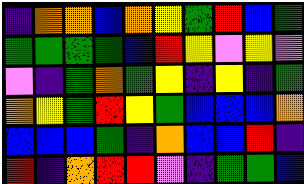[["indigo", "orange", "orange", "blue", "orange", "yellow", "green", "red", "blue", "green"], ["green", "green", "green", "green", "blue", "red", "yellow", "violet", "yellow", "violet"], ["violet", "indigo", "green", "orange", "green", "yellow", "indigo", "yellow", "indigo", "green"], ["orange", "yellow", "green", "red", "yellow", "green", "blue", "blue", "blue", "orange"], ["blue", "blue", "blue", "green", "indigo", "orange", "blue", "blue", "red", "indigo"], ["red", "indigo", "orange", "red", "red", "violet", "indigo", "green", "green", "blue"]]